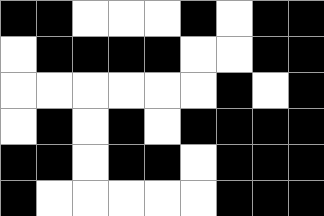[["black", "black", "white", "white", "white", "black", "white", "black", "black"], ["white", "black", "black", "black", "black", "white", "white", "black", "black"], ["white", "white", "white", "white", "white", "white", "black", "white", "black"], ["white", "black", "white", "black", "white", "black", "black", "black", "black"], ["black", "black", "white", "black", "black", "white", "black", "black", "black"], ["black", "white", "white", "white", "white", "white", "black", "black", "black"]]